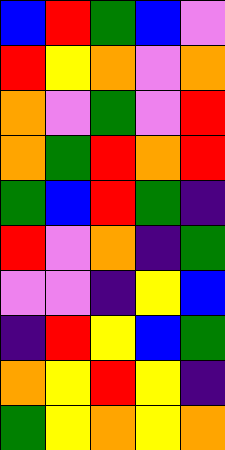[["blue", "red", "green", "blue", "violet"], ["red", "yellow", "orange", "violet", "orange"], ["orange", "violet", "green", "violet", "red"], ["orange", "green", "red", "orange", "red"], ["green", "blue", "red", "green", "indigo"], ["red", "violet", "orange", "indigo", "green"], ["violet", "violet", "indigo", "yellow", "blue"], ["indigo", "red", "yellow", "blue", "green"], ["orange", "yellow", "red", "yellow", "indigo"], ["green", "yellow", "orange", "yellow", "orange"]]